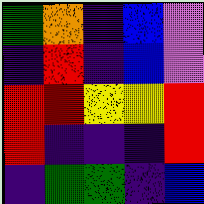[["green", "orange", "indigo", "blue", "violet"], ["indigo", "red", "indigo", "blue", "violet"], ["red", "red", "yellow", "yellow", "red"], ["red", "indigo", "indigo", "indigo", "red"], ["indigo", "green", "green", "indigo", "blue"]]